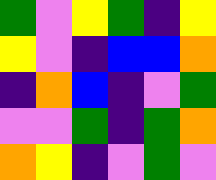[["green", "violet", "yellow", "green", "indigo", "yellow"], ["yellow", "violet", "indigo", "blue", "blue", "orange"], ["indigo", "orange", "blue", "indigo", "violet", "green"], ["violet", "violet", "green", "indigo", "green", "orange"], ["orange", "yellow", "indigo", "violet", "green", "violet"]]